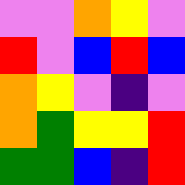[["violet", "violet", "orange", "yellow", "violet"], ["red", "violet", "blue", "red", "blue"], ["orange", "yellow", "violet", "indigo", "violet"], ["orange", "green", "yellow", "yellow", "red"], ["green", "green", "blue", "indigo", "red"]]